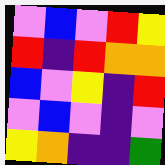[["violet", "blue", "violet", "red", "yellow"], ["red", "indigo", "red", "orange", "orange"], ["blue", "violet", "yellow", "indigo", "red"], ["violet", "blue", "violet", "indigo", "violet"], ["yellow", "orange", "indigo", "indigo", "green"]]